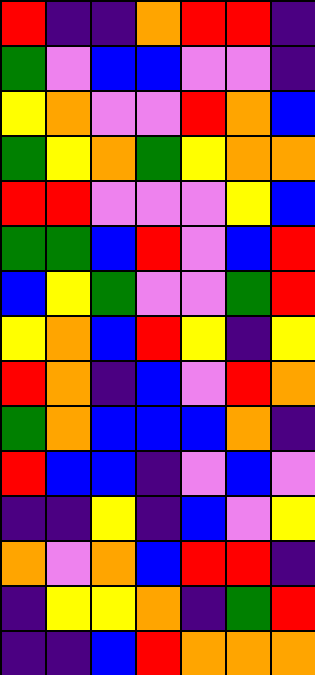[["red", "indigo", "indigo", "orange", "red", "red", "indigo"], ["green", "violet", "blue", "blue", "violet", "violet", "indigo"], ["yellow", "orange", "violet", "violet", "red", "orange", "blue"], ["green", "yellow", "orange", "green", "yellow", "orange", "orange"], ["red", "red", "violet", "violet", "violet", "yellow", "blue"], ["green", "green", "blue", "red", "violet", "blue", "red"], ["blue", "yellow", "green", "violet", "violet", "green", "red"], ["yellow", "orange", "blue", "red", "yellow", "indigo", "yellow"], ["red", "orange", "indigo", "blue", "violet", "red", "orange"], ["green", "orange", "blue", "blue", "blue", "orange", "indigo"], ["red", "blue", "blue", "indigo", "violet", "blue", "violet"], ["indigo", "indigo", "yellow", "indigo", "blue", "violet", "yellow"], ["orange", "violet", "orange", "blue", "red", "red", "indigo"], ["indigo", "yellow", "yellow", "orange", "indigo", "green", "red"], ["indigo", "indigo", "blue", "red", "orange", "orange", "orange"]]